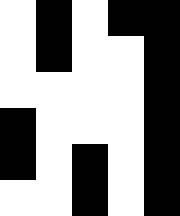[["white", "black", "white", "black", "black"], ["white", "black", "white", "white", "black"], ["white", "white", "white", "white", "black"], ["black", "white", "white", "white", "black"], ["black", "white", "black", "white", "black"], ["white", "white", "black", "white", "black"]]